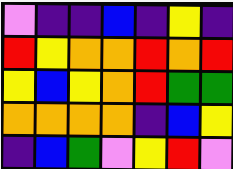[["violet", "indigo", "indigo", "blue", "indigo", "yellow", "indigo"], ["red", "yellow", "orange", "orange", "red", "orange", "red"], ["yellow", "blue", "yellow", "orange", "red", "green", "green"], ["orange", "orange", "orange", "orange", "indigo", "blue", "yellow"], ["indigo", "blue", "green", "violet", "yellow", "red", "violet"]]